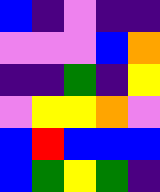[["blue", "indigo", "violet", "indigo", "indigo"], ["violet", "violet", "violet", "blue", "orange"], ["indigo", "indigo", "green", "indigo", "yellow"], ["violet", "yellow", "yellow", "orange", "violet"], ["blue", "red", "blue", "blue", "blue"], ["blue", "green", "yellow", "green", "indigo"]]